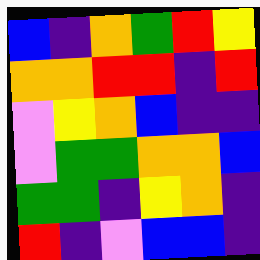[["blue", "indigo", "orange", "green", "red", "yellow"], ["orange", "orange", "red", "red", "indigo", "red"], ["violet", "yellow", "orange", "blue", "indigo", "indigo"], ["violet", "green", "green", "orange", "orange", "blue"], ["green", "green", "indigo", "yellow", "orange", "indigo"], ["red", "indigo", "violet", "blue", "blue", "indigo"]]